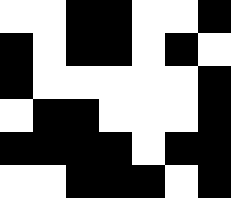[["white", "white", "black", "black", "white", "white", "black"], ["black", "white", "black", "black", "white", "black", "white"], ["black", "white", "white", "white", "white", "white", "black"], ["white", "black", "black", "white", "white", "white", "black"], ["black", "black", "black", "black", "white", "black", "black"], ["white", "white", "black", "black", "black", "white", "black"]]